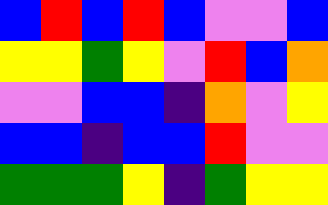[["blue", "red", "blue", "red", "blue", "violet", "violet", "blue"], ["yellow", "yellow", "green", "yellow", "violet", "red", "blue", "orange"], ["violet", "violet", "blue", "blue", "indigo", "orange", "violet", "yellow"], ["blue", "blue", "indigo", "blue", "blue", "red", "violet", "violet"], ["green", "green", "green", "yellow", "indigo", "green", "yellow", "yellow"]]